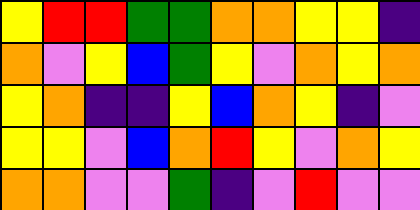[["yellow", "red", "red", "green", "green", "orange", "orange", "yellow", "yellow", "indigo"], ["orange", "violet", "yellow", "blue", "green", "yellow", "violet", "orange", "yellow", "orange"], ["yellow", "orange", "indigo", "indigo", "yellow", "blue", "orange", "yellow", "indigo", "violet"], ["yellow", "yellow", "violet", "blue", "orange", "red", "yellow", "violet", "orange", "yellow"], ["orange", "orange", "violet", "violet", "green", "indigo", "violet", "red", "violet", "violet"]]